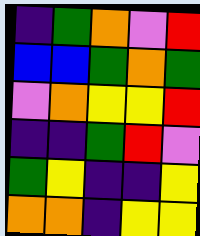[["indigo", "green", "orange", "violet", "red"], ["blue", "blue", "green", "orange", "green"], ["violet", "orange", "yellow", "yellow", "red"], ["indigo", "indigo", "green", "red", "violet"], ["green", "yellow", "indigo", "indigo", "yellow"], ["orange", "orange", "indigo", "yellow", "yellow"]]